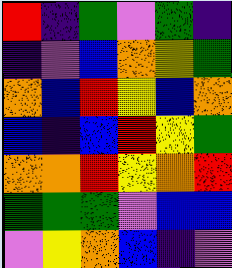[["red", "indigo", "green", "violet", "green", "indigo"], ["indigo", "violet", "blue", "orange", "yellow", "green"], ["orange", "blue", "red", "yellow", "blue", "orange"], ["blue", "indigo", "blue", "red", "yellow", "green"], ["orange", "orange", "red", "yellow", "orange", "red"], ["green", "green", "green", "violet", "blue", "blue"], ["violet", "yellow", "orange", "blue", "indigo", "violet"]]